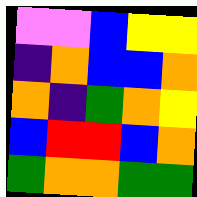[["violet", "violet", "blue", "yellow", "yellow"], ["indigo", "orange", "blue", "blue", "orange"], ["orange", "indigo", "green", "orange", "yellow"], ["blue", "red", "red", "blue", "orange"], ["green", "orange", "orange", "green", "green"]]